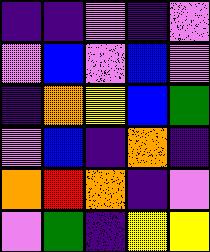[["indigo", "indigo", "violet", "indigo", "violet"], ["violet", "blue", "violet", "blue", "violet"], ["indigo", "orange", "yellow", "blue", "green"], ["violet", "blue", "indigo", "orange", "indigo"], ["orange", "red", "orange", "indigo", "violet"], ["violet", "green", "indigo", "yellow", "yellow"]]